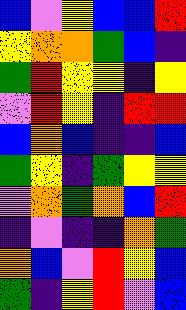[["blue", "violet", "yellow", "blue", "blue", "red"], ["yellow", "orange", "orange", "green", "blue", "indigo"], ["green", "red", "yellow", "yellow", "indigo", "yellow"], ["violet", "red", "yellow", "indigo", "red", "red"], ["blue", "orange", "blue", "indigo", "indigo", "blue"], ["green", "yellow", "indigo", "green", "yellow", "yellow"], ["violet", "orange", "green", "orange", "blue", "red"], ["indigo", "violet", "indigo", "indigo", "orange", "green"], ["orange", "blue", "violet", "red", "yellow", "blue"], ["green", "indigo", "yellow", "red", "violet", "blue"]]